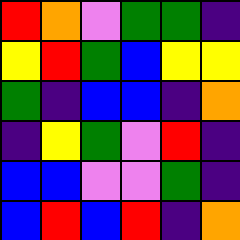[["red", "orange", "violet", "green", "green", "indigo"], ["yellow", "red", "green", "blue", "yellow", "yellow"], ["green", "indigo", "blue", "blue", "indigo", "orange"], ["indigo", "yellow", "green", "violet", "red", "indigo"], ["blue", "blue", "violet", "violet", "green", "indigo"], ["blue", "red", "blue", "red", "indigo", "orange"]]